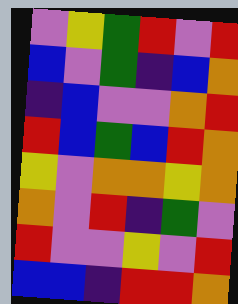[["violet", "yellow", "green", "red", "violet", "red"], ["blue", "violet", "green", "indigo", "blue", "orange"], ["indigo", "blue", "violet", "violet", "orange", "red"], ["red", "blue", "green", "blue", "red", "orange"], ["yellow", "violet", "orange", "orange", "yellow", "orange"], ["orange", "violet", "red", "indigo", "green", "violet"], ["red", "violet", "violet", "yellow", "violet", "red"], ["blue", "blue", "indigo", "red", "red", "orange"]]